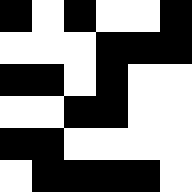[["black", "white", "black", "white", "white", "black"], ["white", "white", "white", "black", "black", "black"], ["black", "black", "white", "black", "white", "white"], ["white", "white", "black", "black", "white", "white"], ["black", "black", "white", "white", "white", "white"], ["white", "black", "black", "black", "black", "white"]]